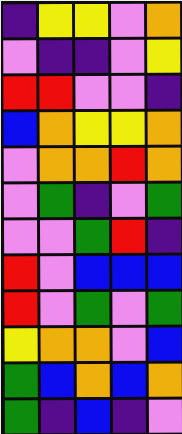[["indigo", "yellow", "yellow", "violet", "orange"], ["violet", "indigo", "indigo", "violet", "yellow"], ["red", "red", "violet", "violet", "indigo"], ["blue", "orange", "yellow", "yellow", "orange"], ["violet", "orange", "orange", "red", "orange"], ["violet", "green", "indigo", "violet", "green"], ["violet", "violet", "green", "red", "indigo"], ["red", "violet", "blue", "blue", "blue"], ["red", "violet", "green", "violet", "green"], ["yellow", "orange", "orange", "violet", "blue"], ["green", "blue", "orange", "blue", "orange"], ["green", "indigo", "blue", "indigo", "violet"]]